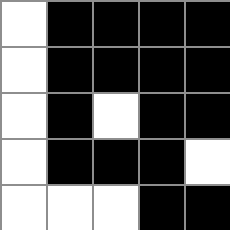[["white", "black", "black", "black", "black"], ["white", "black", "black", "black", "black"], ["white", "black", "white", "black", "black"], ["white", "black", "black", "black", "white"], ["white", "white", "white", "black", "black"]]